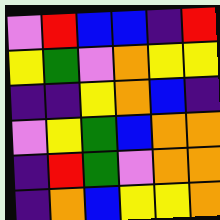[["violet", "red", "blue", "blue", "indigo", "red"], ["yellow", "green", "violet", "orange", "yellow", "yellow"], ["indigo", "indigo", "yellow", "orange", "blue", "indigo"], ["violet", "yellow", "green", "blue", "orange", "orange"], ["indigo", "red", "green", "violet", "orange", "orange"], ["indigo", "orange", "blue", "yellow", "yellow", "orange"]]